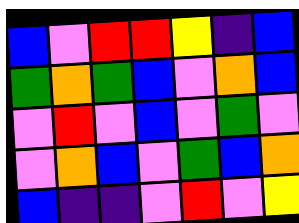[["blue", "violet", "red", "red", "yellow", "indigo", "blue"], ["green", "orange", "green", "blue", "violet", "orange", "blue"], ["violet", "red", "violet", "blue", "violet", "green", "violet"], ["violet", "orange", "blue", "violet", "green", "blue", "orange"], ["blue", "indigo", "indigo", "violet", "red", "violet", "yellow"]]